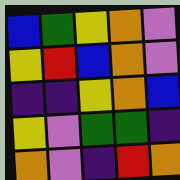[["blue", "green", "yellow", "orange", "violet"], ["yellow", "red", "blue", "orange", "violet"], ["indigo", "indigo", "yellow", "orange", "blue"], ["yellow", "violet", "green", "green", "indigo"], ["orange", "violet", "indigo", "red", "orange"]]